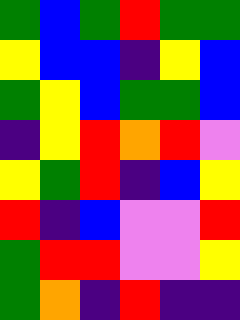[["green", "blue", "green", "red", "green", "green"], ["yellow", "blue", "blue", "indigo", "yellow", "blue"], ["green", "yellow", "blue", "green", "green", "blue"], ["indigo", "yellow", "red", "orange", "red", "violet"], ["yellow", "green", "red", "indigo", "blue", "yellow"], ["red", "indigo", "blue", "violet", "violet", "red"], ["green", "red", "red", "violet", "violet", "yellow"], ["green", "orange", "indigo", "red", "indigo", "indigo"]]